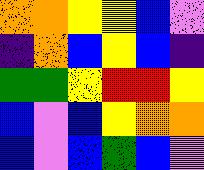[["orange", "orange", "yellow", "yellow", "blue", "violet"], ["indigo", "orange", "blue", "yellow", "blue", "indigo"], ["green", "green", "yellow", "red", "red", "yellow"], ["blue", "violet", "blue", "yellow", "orange", "orange"], ["blue", "violet", "blue", "green", "blue", "violet"]]